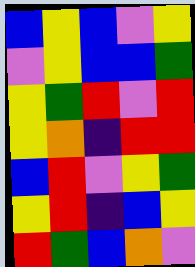[["blue", "yellow", "blue", "violet", "yellow"], ["violet", "yellow", "blue", "blue", "green"], ["yellow", "green", "red", "violet", "red"], ["yellow", "orange", "indigo", "red", "red"], ["blue", "red", "violet", "yellow", "green"], ["yellow", "red", "indigo", "blue", "yellow"], ["red", "green", "blue", "orange", "violet"]]